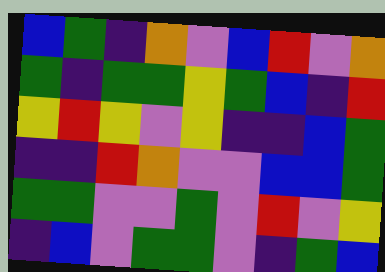[["blue", "green", "indigo", "orange", "violet", "blue", "red", "violet", "orange"], ["green", "indigo", "green", "green", "yellow", "green", "blue", "indigo", "red"], ["yellow", "red", "yellow", "violet", "yellow", "indigo", "indigo", "blue", "green"], ["indigo", "indigo", "red", "orange", "violet", "violet", "blue", "blue", "green"], ["green", "green", "violet", "violet", "green", "violet", "red", "violet", "yellow"], ["indigo", "blue", "violet", "green", "green", "violet", "indigo", "green", "blue"]]